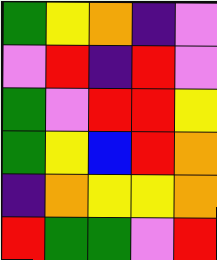[["green", "yellow", "orange", "indigo", "violet"], ["violet", "red", "indigo", "red", "violet"], ["green", "violet", "red", "red", "yellow"], ["green", "yellow", "blue", "red", "orange"], ["indigo", "orange", "yellow", "yellow", "orange"], ["red", "green", "green", "violet", "red"]]